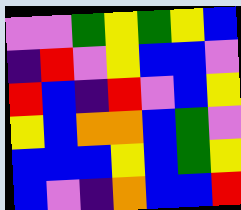[["violet", "violet", "green", "yellow", "green", "yellow", "blue"], ["indigo", "red", "violet", "yellow", "blue", "blue", "violet"], ["red", "blue", "indigo", "red", "violet", "blue", "yellow"], ["yellow", "blue", "orange", "orange", "blue", "green", "violet"], ["blue", "blue", "blue", "yellow", "blue", "green", "yellow"], ["blue", "violet", "indigo", "orange", "blue", "blue", "red"]]